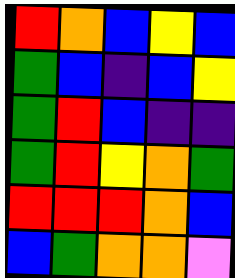[["red", "orange", "blue", "yellow", "blue"], ["green", "blue", "indigo", "blue", "yellow"], ["green", "red", "blue", "indigo", "indigo"], ["green", "red", "yellow", "orange", "green"], ["red", "red", "red", "orange", "blue"], ["blue", "green", "orange", "orange", "violet"]]